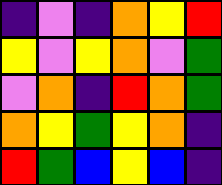[["indigo", "violet", "indigo", "orange", "yellow", "red"], ["yellow", "violet", "yellow", "orange", "violet", "green"], ["violet", "orange", "indigo", "red", "orange", "green"], ["orange", "yellow", "green", "yellow", "orange", "indigo"], ["red", "green", "blue", "yellow", "blue", "indigo"]]